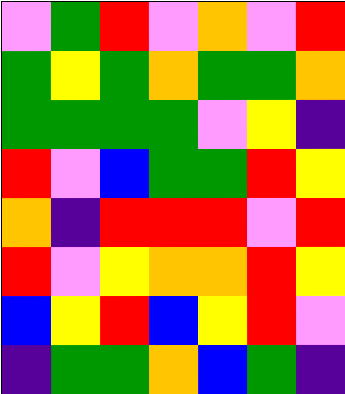[["violet", "green", "red", "violet", "orange", "violet", "red"], ["green", "yellow", "green", "orange", "green", "green", "orange"], ["green", "green", "green", "green", "violet", "yellow", "indigo"], ["red", "violet", "blue", "green", "green", "red", "yellow"], ["orange", "indigo", "red", "red", "red", "violet", "red"], ["red", "violet", "yellow", "orange", "orange", "red", "yellow"], ["blue", "yellow", "red", "blue", "yellow", "red", "violet"], ["indigo", "green", "green", "orange", "blue", "green", "indigo"]]